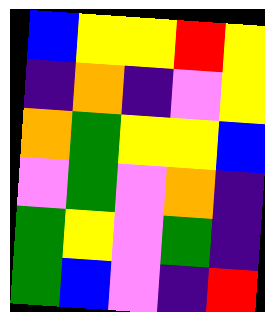[["blue", "yellow", "yellow", "red", "yellow"], ["indigo", "orange", "indigo", "violet", "yellow"], ["orange", "green", "yellow", "yellow", "blue"], ["violet", "green", "violet", "orange", "indigo"], ["green", "yellow", "violet", "green", "indigo"], ["green", "blue", "violet", "indigo", "red"]]